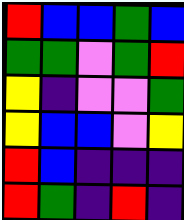[["red", "blue", "blue", "green", "blue"], ["green", "green", "violet", "green", "red"], ["yellow", "indigo", "violet", "violet", "green"], ["yellow", "blue", "blue", "violet", "yellow"], ["red", "blue", "indigo", "indigo", "indigo"], ["red", "green", "indigo", "red", "indigo"]]